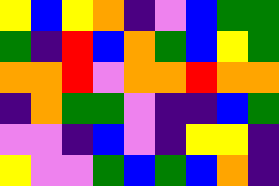[["yellow", "blue", "yellow", "orange", "indigo", "violet", "blue", "green", "green"], ["green", "indigo", "red", "blue", "orange", "green", "blue", "yellow", "green"], ["orange", "orange", "red", "violet", "orange", "orange", "red", "orange", "orange"], ["indigo", "orange", "green", "green", "violet", "indigo", "indigo", "blue", "green"], ["violet", "violet", "indigo", "blue", "violet", "indigo", "yellow", "yellow", "indigo"], ["yellow", "violet", "violet", "green", "blue", "green", "blue", "orange", "indigo"]]